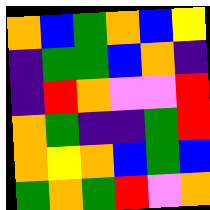[["orange", "blue", "green", "orange", "blue", "yellow"], ["indigo", "green", "green", "blue", "orange", "indigo"], ["indigo", "red", "orange", "violet", "violet", "red"], ["orange", "green", "indigo", "indigo", "green", "red"], ["orange", "yellow", "orange", "blue", "green", "blue"], ["green", "orange", "green", "red", "violet", "orange"]]